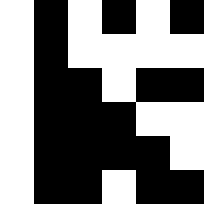[["white", "black", "white", "black", "white", "black"], ["white", "black", "white", "white", "white", "white"], ["white", "black", "black", "white", "black", "black"], ["white", "black", "black", "black", "white", "white"], ["white", "black", "black", "black", "black", "white"], ["white", "black", "black", "white", "black", "black"]]